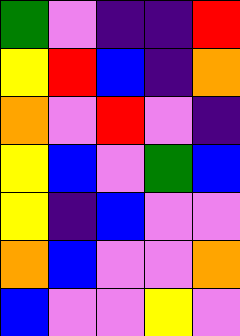[["green", "violet", "indigo", "indigo", "red"], ["yellow", "red", "blue", "indigo", "orange"], ["orange", "violet", "red", "violet", "indigo"], ["yellow", "blue", "violet", "green", "blue"], ["yellow", "indigo", "blue", "violet", "violet"], ["orange", "blue", "violet", "violet", "orange"], ["blue", "violet", "violet", "yellow", "violet"]]